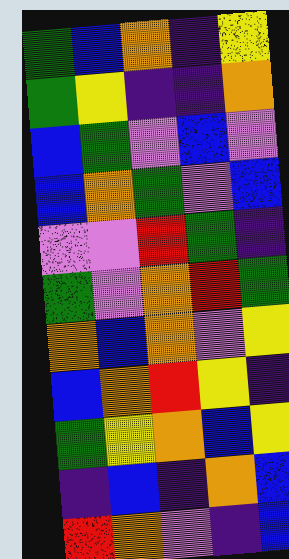[["green", "blue", "orange", "indigo", "yellow"], ["green", "yellow", "indigo", "indigo", "orange"], ["blue", "green", "violet", "blue", "violet"], ["blue", "orange", "green", "violet", "blue"], ["violet", "violet", "red", "green", "indigo"], ["green", "violet", "orange", "red", "green"], ["orange", "blue", "orange", "violet", "yellow"], ["blue", "orange", "red", "yellow", "indigo"], ["green", "yellow", "orange", "blue", "yellow"], ["indigo", "blue", "indigo", "orange", "blue"], ["red", "orange", "violet", "indigo", "blue"]]